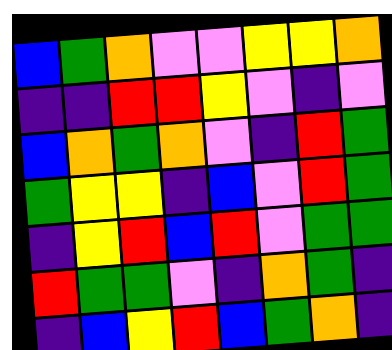[["blue", "green", "orange", "violet", "violet", "yellow", "yellow", "orange"], ["indigo", "indigo", "red", "red", "yellow", "violet", "indigo", "violet"], ["blue", "orange", "green", "orange", "violet", "indigo", "red", "green"], ["green", "yellow", "yellow", "indigo", "blue", "violet", "red", "green"], ["indigo", "yellow", "red", "blue", "red", "violet", "green", "green"], ["red", "green", "green", "violet", "indigo", "orange", "green", "indigo"], ["indigo", "blue", "yellow", "red", "blue", "green", "orange", "indigo"]]